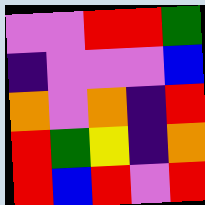[["violet", "violet", "red", "red", "green"], ["indigo", "violet", "violet", "violet", "blue"], ["orange", "violet", "orange", "indigo", "red"], ["red", "green", "yellow", "indigo", "orange"], ["red", "blue", "red", "violet", "red"]]